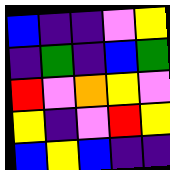[["blue", "indigo", "indigo", "violet", "yellow"], ["indigo", "green", "indigo", "blue", "green"], ["red", "violet", "orange", "yellow", "violet"], ["yellow", "indigo", "violet", "red", "yellow"], ["blue", "yellow", "blue", "indigo", "indigo"]]